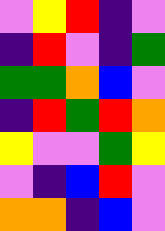[["violet", "yellow", "red", "indigo", "violet"], ["indigo", "red", "violet", "indigo", "green"], ["green", "green", "orange", "blue", "violet"], ["indigo", "red", "green", "red", "orange"], ["yellow", "violet", "violet", "green", "yellow"], ["violet", "indigo", "blue", "red", "violet"], ["orange", "orange", "indigo", "blue", "violet"]]